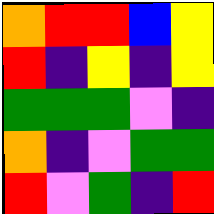[["orange", "red", "red", "blue", "yellow"], ["red", "indigo", "yellow", "indigo", "yellow"], ["green", "green", "green", "violet", "indigo"], ["orange", "indigo", "violet", "green", "green"], ["red", "violet", "green", "indigo", "red"]]